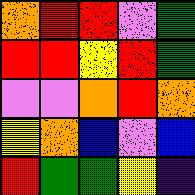[["orange", "red", "red", "violet", "green"], ["red", "red", "yellow", "red", "green"], ["violet", "violet", "orange", "red", "orange"], ["yellow", "orange", "blue", "violet", "blue"], ["red", "green", "green", "yellow", "indigo"]]